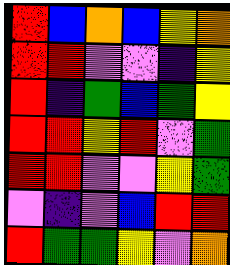[["red", "blue", "orange", "blue", "yellow", "orange"], ["red", "red", "violet", "violet", "indigo", "yellow"], ["red", "indigo", "green", "blue", "green", "yellow"], ["red", "red", "yellow", "red", "violet", "green"], ["red", "red", "violet", "violet", "yellow", "green"], ["violet", "indigo", "violet", "blue", "red", "red"], ["red", "green", "green", "yellow", "violet", "orange"]]